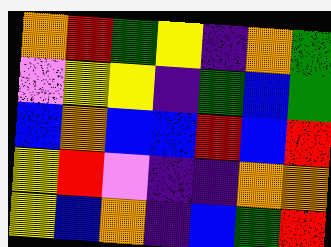[["orange", "red", "green", "yellow", "indigo", "orange", "green"], ["violet", "yellow", "yellow", "indigo", "green", "blue", "green"], ["blue", "orange", "blue", "blue", "red", "blue", "red"], ["yellow", "red", "violet", "indigo", "indigo", "orange", "orange"], ["yellow", "blue", "orange", "indigo", "blue", "green", "red"]]